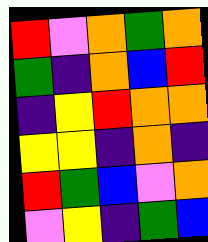[["red", "violet", "orange", "green", "orange"], ["green", "indigo", "orange", "blue", "red"], ["indigo", "yellow", "red", "orange", "orange"], ["yellow", "yellow", "indigo", "orange", "indigo"], ["red", "green", "blue", "violet", "orange"], ["violet", "yellow", "indigo", "green", "blue"]]